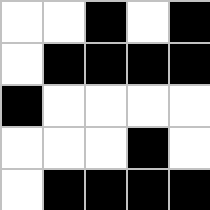[["white", "white", "black", "white", "black"], ["white", "black", "black", "black", "black"], ["black", "white", "white", "white", "white"], ["white", "white", "white", "black", "white"], ["white", "black", "black", "black", "black"]]